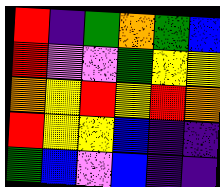[["red", "indigo", "green", "orange", "green", "blue"], ["red", "violet", "violet", "green", "yellow", "yellow"], ["orange", "yellow", "red", "yellow", "red", "orange"], ["red", "yellow", "yellow", "blue", "indigo", "indigo"], ["green", "blue", "violet", "blue", "indigo", "indigo"]]